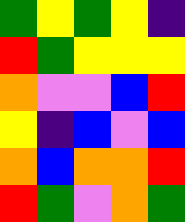[["green", "yellow", "green", "yellow", "indigo"], ["red", "green", "yellow", "yellow", "yellow"], ["orange", "violet", "violet", "blue", "red"], ["yellow", "indigo", "blue", "violet", "blue"], ["orange", "blue", "orange", "orange", "red"], ["red", "green", "violet", "orange", "green"]]